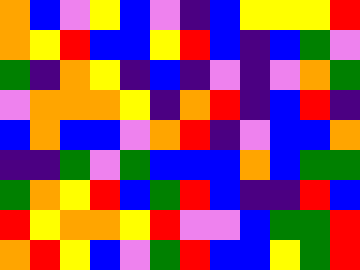[["orange", "blue", "violet", "yellow", "blue", "violet", "indigo", "blue", "yellow", "yellow", "yellow", "red"], ["orange", "yellow", "red", "blue", "blue", "yellow", "red", "blue", "indigo", "blue", "green", "violet"], ["green", "indigo", "orange", "yellow", "indigo", "blue", "indigo", "violet", "indigo", "violet", "orange", "green"], ["violet", "orange", "orange", "orange", "yellow", "indigo", "orange", "red", "indigo", "blue", "red", "indigo"], ["blue", "orange", "blue", "blue", "violet", "orange", "red", "indigo", "violet", "blue", "blue", "orange"], ["indigo", "indigo", "green", "violet", "green", "blue", "blue", "blue", "orange", "blue", "green", "green"], ["green", "orange", "yellow", "red", "blue", "green", "red", "blue", "indigo", "indigo", "red", "blue"], ["red", "yellow", "orange", "orange", "yellow", "red", "violet", "violet", "blue", "green", "green", "red"], ["orange", "red", "yellow", "blue", "violet", "green", "red", "blue", "blue", "yellow", "green", "red"]]